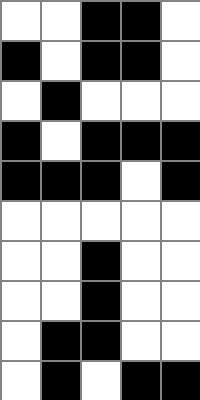[["white", "white", "black", "black", "white"], ["black", "white", "black", "black", "white"], ["white", "black", "white", "white", "white"], ["black", "white", "black", "black", "black"], ["black", "black", "black", "white", "black"], ["white", "white", "white", "white", "white"], ["white", "white", "black", "white", "white"], ["white", "white", "black", "white", "white"], ["white", "black", "black", "white", "white"], ["white", "black", "white", "black", "black"]]